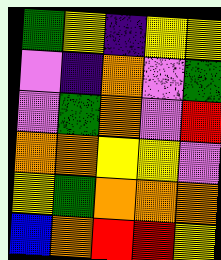[["green", "yellow", "indigo", "yellow", "yellow"], ["violet", "indigo", "orange", "violet", "green"], ["violet", "green", "orange", "violet", "red"], ["orange", "orange", "yellow", "yellow", "violet"], ["yellow", "green", "orange", "orange", "orange"], ["blue", "orange", "red", "red", "yellow"]]